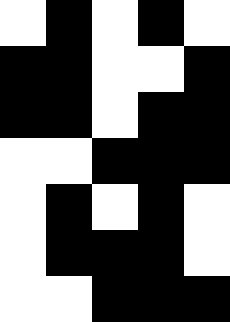[["white", "black", "white", "black", "white"], ["black", "black", "white", "white", "black"], ["black", "black", "white", "black", "black"], ["white", "white", "black", "black", "black"], ["white", "black", "white", "black", "white"], ["white", "black", "black", "black", "white"], ["white", "white", "black", "black", "black"]]